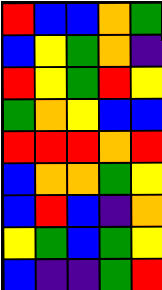[["red", "blue", "blue", "orange", "green"], ["blue", "yellow", "green", "orange", "indigo"], ["red", "yellow", "green", "red", "yellow"], ["green", "orange", "yellow", "blue", "blue"], ["red", "red", "red", "orange", "red"], ["blue", "orange", "orange", "green", "yellow"], ["blue", "red", "blue", "indigo", "orange"], ["yellow", "green", "blue", "green", "yellow"], ["blue", "indigo", "indigo", "green", "red"]]